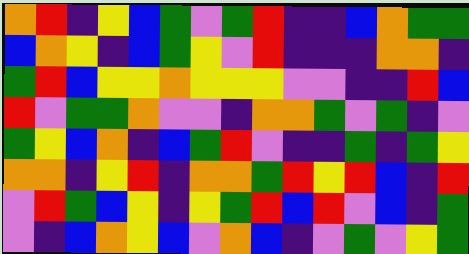[["orange", "red", "indigo", "yellow", "blue", "green", "violet", "green", "red", "indigo", "indigo", "blue", "orange", "green", "green"], ["blue", "orange", "yellow", "indigo", "blue", "green", "yellow", "violet", "red", "indigo", "indigo", "indigo", "orange", "orange", "indigo"], ["green", "red", "blue", "yellow", "yellow", "orange", "yellow", "yellow", "yellow", "violet", "violet", "indigo", "indigo", "red", "blue"], ["red", "violet", "green", "green", "orange", "violet", "violet", "indigo", "orange", "orange", "green", "violet", "green", "indigo", "violet"], ["green", "yellow", "blue", "orange", "indigo", "blue", "green", "red", "violet", "indigo", "indigo", "green", "indigo", "green", "yellow"], ["orange", "orange", "indigo", "yellow", "red", "indigo", "orange", "orange", "green", "red", "yellow", "red", "blue", "indigo", "red"], ["violet", "red", "green", "blue", "yellow", "indigo", "yellow", "green", "red", "blue", "red", "violet", "blue", "indigo", "green"], ["violet", "indigo", "blue", "orange", "yellow", "blue", "violet", "orange", "blue", "indigo", "violet", "green", "violet", "yellow", "green"]]